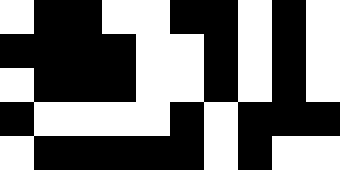[["white", "black", "black", "white", "white", "black", "black", "white", "black", "white"], ["black", "black", "black", "black", "white", "white", "black", "white", "black", "white"], ["white", "black", "black", "black", "white", "white", "black", "white", "black", "white"], ["black", "white", "white", "white", "white", "black", "white", "black", "black", "black"], ["white", "black", "black", "black", "black", "black", "white", "black", "white", "white"]]